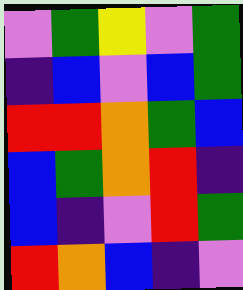[["violet", "green", "yellow", "violet", "green"], ["indigo", "blue", "violet", "blue", "green"], ["red", "red", "orange", "green", "blue"], ["blue", "green", "orange", "red", "indigo"], ["blue", "indigo", "violet", "red", "green"], ["red", "orange", "blue", "indigo", "violet"]]